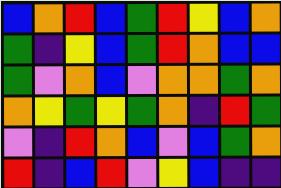[["blue", "orange", "red", "blue", "green", "red", "yellow", "blue", "orange"], ["green", "indigo", "yellow", "blue", "green", "red", "orange", "blue", "blue"], ["green", "violet", "orange", "blue", "violet", "orange", "orange", "green", "orange"], ["orange", "yellow", "green", "yellow", "green", "orange", "indigo", "red", "green"], ["violet", "indigo", "red", "orange", "blue", "violet", "blue", "green", "orange"], ["red", "indigo", "blue", "red", "violet", "yellow", "blue", "indigo", "indigo"]]